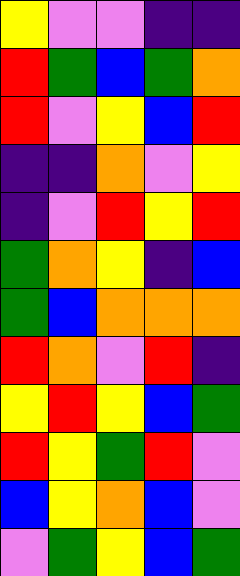[["yellow", "violet", "violet", "indigo", "indigo"], ["red", "green", "blue", "green", "orange"], ["red", "violet", "yellow", "blue", "red"], ["indigo", "indigo", "orange", "violet", "yellow"], ["indigo", "violet", "red", "yellow", "red"], ["green", "orange", "yellow", "indigo", "blue"], ["green", "blue", "orange", "orange", "orange"], ["red", "orange", "violet", "red", "indigo"], ["yellow", "red", "yellow", "blue", "green"], ["red", "yellow", "green", "red", "violet"], ["blue", "yellow", "orange", "blue", "violet"], ["violet", "green", "yellow", "blue", "green"]]